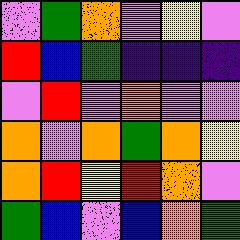[["violet", "green", "orange", "violet", "yellow", "violet"], ["red", "blue", "green", "indigo", "indigo", "indigo"], ["violet", "red", "violet", "orange", "violet", "violet"], ["orange", "violet", "orange", "green", "orange", "yellow"], ["orange", "red", "yellow", "red", "orange", "violet"], ["green", "blue", "violet", "blue", "orange", "green"]]